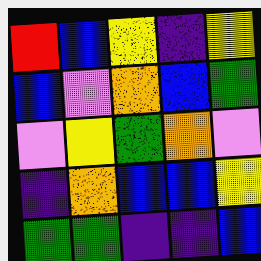[["red", "blue", "yellow", "indigo", "yellow"], ["blue", "violet", "orange", "blue", "green"], ["violet", "yellow", "green", "orange", "violet"], ["indigo", "orange", "blue", "blue", "yellow"], ["green", "green", "indigo", "indigo", "blue"]]